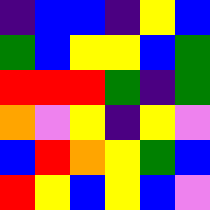[["indigo", "blue", "blue", "indigo", "yellow", "blue"], ["green", "blue", "yellow", "yellow", "blue", "green"], ["red", "red", "red", "green", "indigo", "green"], ["orange", "violet", "yellow", "indigo", "yellow", "violet"], ["blue", "red", "orange", "yellow", "green", "blue"], ["red", "yellow", "blue", "yellow", "blue", "violet"]]